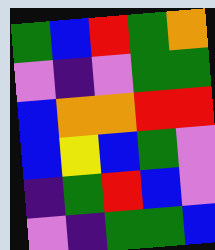[["green", "blue", "red", "green", "orange"], ["violet", "indigo", "violet", "green", "green"], ["blue", "orange", "orange", "red", "red"], ["blue", "yellow", "blue", "green", "violet"], ["indigo", "green", "red", "blue", "violet"], ["violet", "indigo", "green", "green", "blue"]]